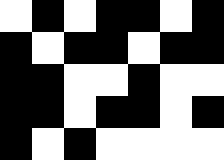[["white", "black", "white", "black", "black", "white", "black"], ["black", "white", "black", "black", "white", "black", "black"], ["black", "black", "white", "white", "black", "white", "white"], ["black", "black", "white", "black", "black", "white", "black"], ["black", "white", "black", "white", "white", "white", "white"]]